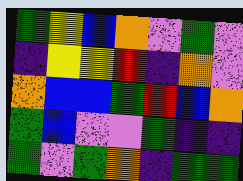[["green", "yellow", "blue", "orange", "violet", "green", "violet"], ["indigo", "yellow", "yellow", "red", "indigo", "orange", "violet"], ["orange", "blue", "blue", "green", "red", "blue", "orange"], ["green", "blue", "violet", "violet", "green", "indigo", "indigo"], ["green", "violet", "green", "orange", "indigo", "green", "green"]]